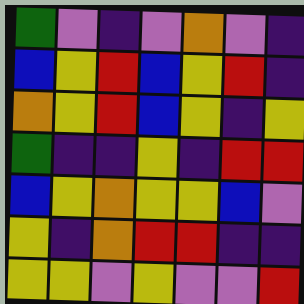[["green", "violet", "indigo", "violet", "orange", "violet", "indigo"], ["blue", "yellow", "red", "blue", "yellow", "red", "indigo"], ["orange", "yellow", "red", "blue", "yellow", "indigo", "yellow"], ["green", "indigo", "indigo", "yellow", "indigo", "red", "red"], ["blue", "yellow", "orange", "yellow", "yellow", "blue", "violet"], ["yellow", "indigo", "orange", "red", "red", "indigo", "indigo"], ["yellow", "yellow", "violet", "yellow", "violet", "violet", "red"]]